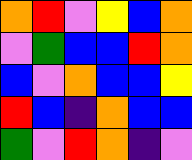[["orange", "red", "violet", "yellow", "blue", "orange"], ["violet", "green", "blue", "blue", "red", "orange"], ["blue", "violet", "orange", "blue", "blue", "yellow"], ["red", "blue", "indigo", "orange", "blue", "blue"], ["green", "violet", "red", "orange", "indigo", "violet"]]